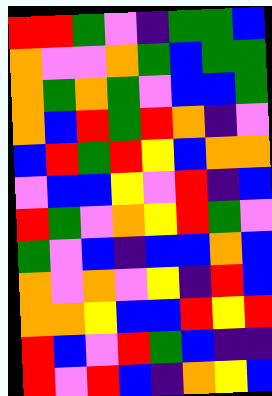[["red", "red", "green", "violet", "indigo", "green", "green", "blue"], ["orange", "violet", "violet", "orange", "green", "blue", "green", "green"], ["orange", "green", "orange", "green", "violet", "blue", "blue", "green"], ["orange", "blue", "red", "green", "red", "orange", "indigo", "violet"], ["blue", "red", "green", "red", "yellow", "blue", "orange", "orange"], ["violet", "blue", "blue", "yellow", "violet", "red", "indigo", "blue"], ["red", "green", "violet", "orange", "yellow", "red", "green", "violet"], ["green", "violet", "blue", "indigo", "blue", "blue", "orange", "blue"], ["orange", "violet", "orange", "violet", "yellow", "indigo", "red", "blue"], ["orange", "orange", "yellow", "blue", "blue", "red", "yellow", "red"], ["red", "blue", "violet", "red", "green", "blue", "indigo", "indigo"], ["red", "violet", "red", "blue", "indigo", "orange", "yellow", "blue"]]